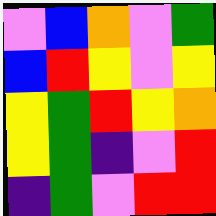[["violet", "blue", "orange", "violet", "green"], ["blue", "red", "yellow", "violet", "yellow"], ["yellow", "green", "red", "yellow", "orange"], ["yellow", "green", "indigo", "violet", "red"], ["indigo", "green", "violet", "red", "red"]]